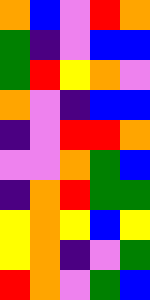[["orange", "blue", "violet", "red", "orange"], ["green", "indigo", "violet", "blue", "blue"], ["green", "red", "yellow", "orange", "violet"], ["orange", "violet", "indigo", "blue", "blue"], ["indigo", "violet", "red", "red", "orange"], ["violet", "violet", "orange", "green", "blue"], ["indigo", "orange", "red", "green", "green"], ["yellow", "orange", "yellow", "blue", "yellow"], ["yellow", "orange", "indigo", "violet", "green"], ["red", "orange", "violet", "green", "blue"]]